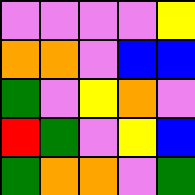[["violet", "violet", "violet", "violet", "yellow"], ["orange", "orange", "violet", "blue", "blue"], ["green", "violet", "yellow", "orange", "violet"], ["red", "green", "violet", "yellow", "blue"], ["green", "orange", "orange", "violet", "green"]]